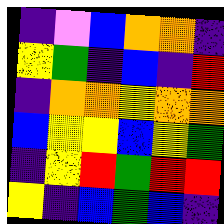[["indigo", "violet", "blue", "orange", "orange", "indigo"], ["yellow", "green", "indigo", "blue", "indigo", "red"], ["indigo", "orange", "orange", "yellow", "orange", "orange"], ["blue", "yellow", "yellow", "blue", "yellow", "green"], ["indigo", "yellow", "red", "green", "red", "red"], ["yellow", "indigo", "blue", "green", "blue", "indigo"]]